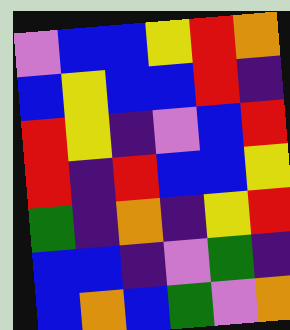[["violet", "blue", "blue", "yellow", "red", "orange"], ["blue", "yellow", "blue", "blue", "red", "indigo"], ["red", "yellow", "indigo", "violet", "blue", "red"], ["red", "indigo", "red", "blue", "blue", "yellow"], ["green", "indigo", "orange", "indigo", "yellow", "red"], ["blue", "blue", "indigo", "violet", "green", "indigo"], ["blue", "orange", "blue", "green", "violet", "orange"]]